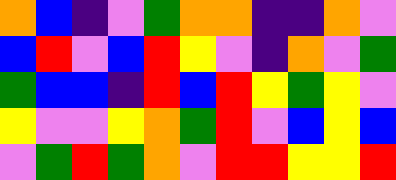[["orange", "blue", "indigo", "violet", "green", "orange", "orange", "indigo", "indigo", "orange", "violet"], ["blue", "red", "violet", "blue", "red", "yellow", "violet", "indigo", "orange", "violet", "green"], ["green", "blue", "blue", "indigo", "red", "blue", "red", "yellow", "green", "yellow", "violet"], ["yellow", "violet", "violet", "yellow", "orange", "green", "red", "violet", "blue", "yellow", "blue"], ["violet", "green", "red", "green", "orange", "violet", "red", "red", "yellow", "yellow", "red"]]